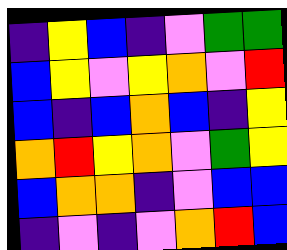[["indigo", "yellow", "blue", "indigo", "violet", "green", "green"], ["blue", "yellow", "violet", "yellow", "orange", "violet", "red"], ["blue", "indigo", "blue", "orange", "blue", "indigo", "yellow"], ["orange", "red", "yellow", "orange", "violet", "green", "yellow"], ["blue", "orange", "orange", "indigo", "violet", "blue", "blue"], ["indigo", "violet", "indigo", "violet", "orange", "red", "blue"]]